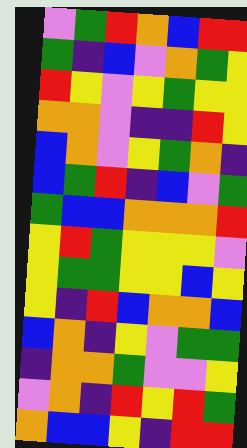[["violet", "green", "red", "orange", "blue", "red", "red"], ["green", "indigo", "blue", "violet", "orange", "green", "yellow"], ["red", "yellow", "violet", "yellow", "green", "yellow", "yellow"], ["orange", "orange", "violet", "indigo", "indigo", "red", "yellow"], ["blue", "orange", "violet", "yellow", "green", "orange", "indigo"], ["blue", "green", "red", "indigo", "blue", "violet", "green"], ["green", "blue", "blue", "orange", "orange", "orange", "red"], ["yellow", "red", "green", "yellow", "yellow", "yellow", "violet"], ["yellow", "green", "green", "yellow", "yellow", "blue", "yellow"], ["yellow", "indigo", "red", "blue", "orange", "orange", "blue"], ["blue", "orange", "indigo", "yellow", "violet", "green", "green"], ["indigo", "orange", "orange", "green", "violet", "violet", "yellow"], ["violet", "orange", "indigo", "red", "yellow", "red", "green"], ["orange", "blue", "blue", "yellow", "indigo", "red", "red"]]